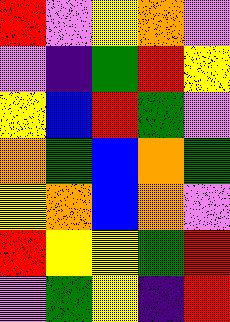[["red", "violet", "yellow", "orange", "violet"], ["violet", "indigo", "green", "red", "yellow"], ["yellow", "blue", "red", "green", "violet"], ["orange", "green", "blue", "orange", "green"], ["yellow", "orange", "blue", "orange", "violet"], ["red", "yellow", "yellow", "green", "red"], ["violet", "green", "yellow", "indigo", "red"]]